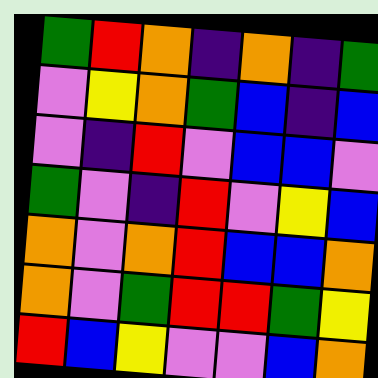[["green", "red", "orange", "indigo", "orange", "indigo", "green"], ["violet", "yellow", "orange", "green", "blue", "indigo", "blue"], ["violet", "indigo", "red", "violet", "blue", "blue", "violet"], ["green", "violet", "indigo", "red", "violet", "yellow", "blue"], ["orange", "violet", "orange", "red", "blue", "blue", "orange"], ["orange", "violet", "green", "red", "red", "green", "yellow"], ["red", "blue", "yellow", "violet", "violet", "blue", "orange"]]